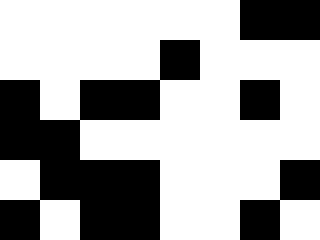[["white", "white", "white", "white", "white", "white", "black", "black"], ["white", "white", "white", "white", "black", "white", "white", "white"], ["black", "white", "black", "black", "white", "white", "black", "white"], ["black", "black", "white", "white", "white", "white", "white", "white"], ["white", "black", "black", "black", "white", "white", "white", "black"], ["black", "white", "black", "black", "white", "white", "black", "white"]]